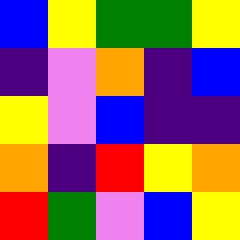[["blue", "yellow", "green", "green", "yellow"], ["indigo", "violet", "orange", "indigo", "blue"], ["yellow", "violet", "blue", "indigo", "indigo"], ["orange", "indigo", "red", "yellow", "orange"], ["red", "green", "violet", "blue", "yellow"]]